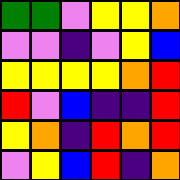[["green", "green", "violet", "yellow", "yellow", "orange"], ["violet", "violet", "indigo", "violet", "yellow", "blue"], ["yellow", "yellow", "yellow", "yellow", "orange", "red"], ["red", "violet", "blue", "indigo", "indigo", "red"], ["yellow", "orange", "indigo", "red", "orange", "red"], ["violet", "yellow", "blue", "red", "indigo", "orange"]]